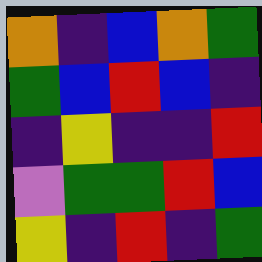[["orange", "indigo", "blue", "orange", "green"], ["green", "blue", "red", "blue", "indigo"], ["indigo", "yellow", "indigo", "indigo", "red"], ["violet", "green", "green", "red", "blue"], ["yellow", "indigo", "red", "indigo", "green"]]